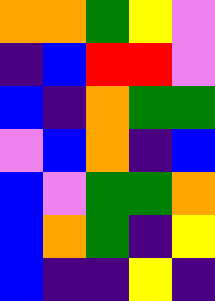[["orange", "orange", "green", "yellow", "violet"], ["indigo", "blue", "red", "red", "violet"], ["blue", "indigo", "orange", "green", "green"], ["violet", "blue", "orange", "indigo", "blue"], ["blue", "violet", "green", "green", "orange"], ["blue", "orange", "green", "indigo", "yellow"], ["blue", "indigo", "indigo", "yellow", "indigo"]]